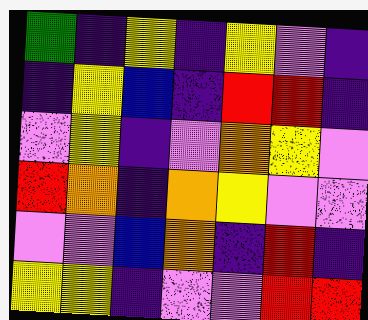[["green", "indigo", "yellow", "indigo", "yellow", "violet", "indigo"], ["indigo", "yellow", "blue", "indigo", "red", "red", "indigo"], ["violet", "yellow", "indigo", "violet", "orange", "yellow", "violet"], ["red", "orange", "indigo", "orange", "yellow", "violet", "violet"], ["violet", "violet", "blue", "orange", "indigo", "red", "indigo"], ["yellow", "yellow", "indigo", "violet", "violet", "red", "red"]]